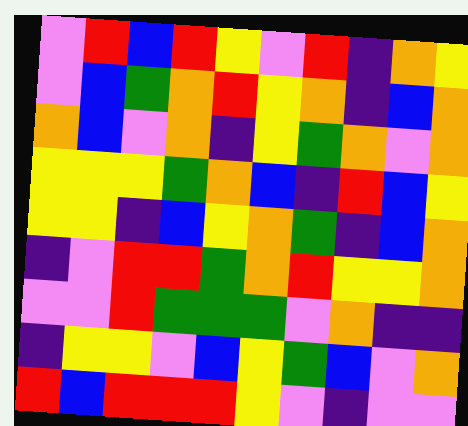[["violet", "red", "blue", "red", "yellow", "violet", "red", "indigo", "orange", "yellow"], ["violet", "blue", "green", "orange", "red", "yellow", "orange", "indigo", "blue", "orange"], ["orange", "blue", "violet", "orange", "indigo", "yellow", "green", "orange", "violet", "orange"], ["yellow", "yellow", "yellow", "green", "orange", "blue", "indigo", "red", "blue", "yellow"], ["yellow", "yellow", "indigo", "blue", "yellow", "orange", "green", "indigo", "blue", "orange"], ["indigo", "violet", "red", "red", "green", "orange", "red", "yellow", "yellow", "orange"], ["violet", "violet", "red", "green", "green", "green", "violet", "orange", "indigo", "indigo"], ["indigo", "yellow", "yellow", "violet", "blue", "yellow", "green", "blue", "violet", "orange"], ["red", "blue", "red", "red", "red", "yellow", "violet", "indigo", "violet", "violet"]]